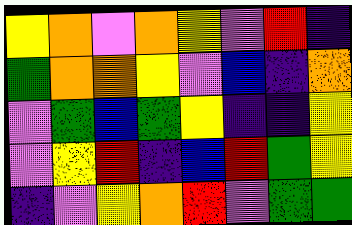[["yellow", "orange", "violet", "orange", "yellow", "violet", "red", "indigo"], ["green", "orange", "orange", "yellow", "violet", "blue", "indigo", "orange"], ["violet", "green", "blue", "green", "yellow", "indigo", "indigo", "yellow"], ["violet", "yellow", "red", "indigo", "blue", "red", "green", "yellow"], ["indigo", "violet", "yellow", "orange", "red", "violet", "green", "green"]]